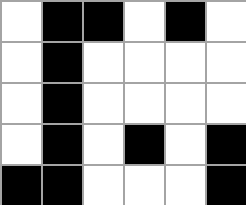[["white", "black", "black", "white", "black", "white"], ["white", "black", "white", "white", "white", "white"], ["white", "black", "white", "white", "white", "white"], ["white", "black", "white", "black", "white", "black"], ["black", "black", "white", "white", "white", "black"]]